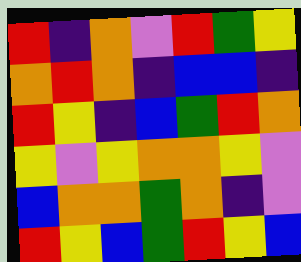[["red", "indigo", "orange", "violet", "red", "green", "yellow"], ["orange", "red", "orange", "indigo", "blue", "blue", "indigo"], ["red", "yellow", "indigo", "blue", "green", "red", "orange"], ["yellow", "violet", "yellow", "orange", "orange", "yellow", "violet"], ["blue", "orange", "orange", "green", "orange", "indigo", "violet"], ["red", "yellow", "blue", "green", "red", "yellow", "blue"]]